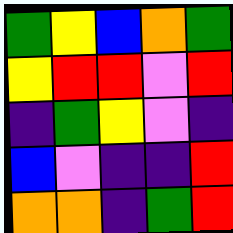[["green", "yellow", "blue", "orange", "green"], ["yellow", "red", "red", "violet", "red"], ["indigo", "green", "yellow", "violet", "indigo"], ["blue", "violet", "indigo", "indigo", "red"], ["orange", "orange", "indigo", "green", "red"]]